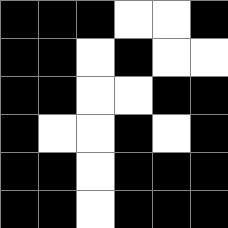[["black", "black", "black", "white", "white", "black"], ["black", "black", "white", "black", "white", "white"], ["black", "black", "white", "white", "black", "black"], ["black", "white", "white", "black", "white", "black"], ["black", "black", "white", "black", "black", "black"], ["black", "black", "white", "black", "black", "black"]]